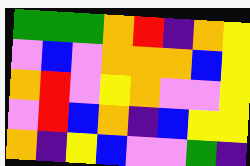[["green", "green", "green", "orange", "red", "indigo", "orange", "yellow"], ["violet", "blue", "violet", "orange", "orange", "orange", "blue", "yellow"], ["orange", "red", "violet", "yellow", "orange", "violet", "violet", "yellow"], ["violet", "red", "blue", "orange", "indigo", "blue", "yellow", "yellow"], ["orange", "indigo", "yellow", "blue", "violet", "violet", "green", "indigo"]]